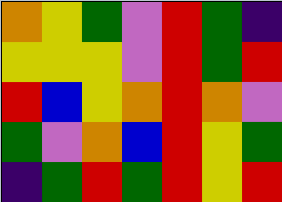[["orange", "yellow", "green", "violet", "red", "green", "indigo"], ["yellow", "yellow", "yellow", "violet", "red", "green", "red"], ["red", "blue", "yellow", "orange", "red", "orange", "violet"], ["green", "violet", "orange", "blue", "red", "yellow", "green"], ["indigo", "green", "red", "green", "red", "yellow", "red"]]